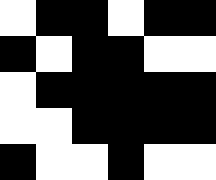[["white", "black", "black", "white", "black", "black"], ["black", "white", "black", "black", "white", "white"], ["white", "black", "black", "black", "black", "black"], ["white", "white", "black", "black", "black", "black"], ["black", "white", "white", "black", "white", "white"]]